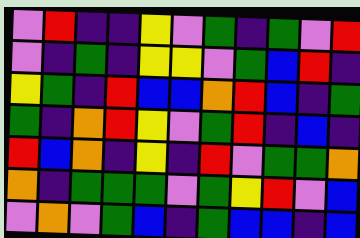[["violet", "red", "indigo", "indigo", "yellow", "violet", "green", "indigo", "green", "violet", "red"], ["violet", "indigo", "green", "indigo", "yellow", "yellow", "violet", "green", "blue", "red", "indigo"], ["yellow", "green", "indigo", "red", "blue", "blue", "orange", "red", "blue", "indigo", "green"], ["green", "indigo", "orange", "red", "yellow", "violet", "green", "red", "indigo", "blue", "indigo"], ["red", "blue", "orange", "indigo", "yellow", "indigo", "red", "violet", "green", "green", "orange"], ["orange", "indigo", "green", "green", "green", "violet", "green", "yellow", "red", "violet", "blue"], ["violet", "orange", "violet", "green", "blue", "indigo", "green", "blue", "blue", "indigo", "blue"]]